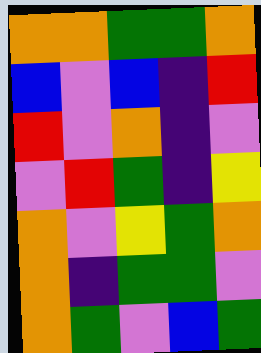[["orange", "orange", "green", "green", "orange"], ["blue", "violet", "blue", "indigo", "red"], ["red", "violet", "orange", "indigo", "violet"], ["violet", "red", "green", "indigo", "yellow"], ["orange", "violet", "yellow", "green", "orange"], ["orange", "indigo", "green", "green", "violet"], ["orange", "green", "violet", "blue", "green"]]